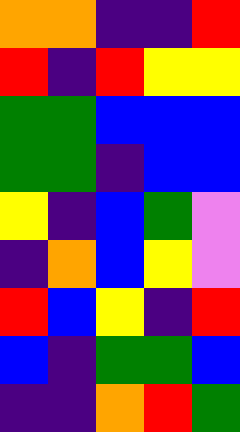[["orange", "orange", "indigo", "indigo", "red"], ["red", "indigo", "red", "yellow", "yellow"], ["green", "green", "blue", "blue", "blue"], ["green", "green", "indigo", "blue", "blue"], ["yellow", "indigo", "blue", "green", "violet"], ["indigo", "orange", "blue", "yellow", "violet"], ["red", "blue", "yellow", "indigo", "red"], ["blue", "indigo", "green", "green", "blue"], ["indigo", "indigo", "orange", "red", "green"]]